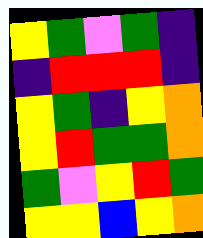[["yellow", "green", "violet", "green", "indigo"], ["indigo", "red", "red", "red", "indigo"], ["yellow", "green", "indigo", "yellow", "orange"], ["yellow", "red", "green", "green", "orange"], ["green", "violet", "yellow", "red", "green"], ["yellow", "yellow", "blue", "yellow", "orange"]]